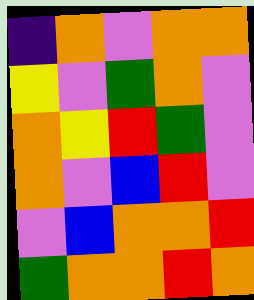[["indigo", "orange", "violet", "orange", "orange"], ["yellow", "violet", "green", "orange", "violet"], ["orange", "yellow", "red", "green", "violet"], ["orange", "violet", "blue", "red", "violet"], ["violet", "blue", "orange", "orange", "red"], ["green", "orange", "orange", "red", "orange"]]